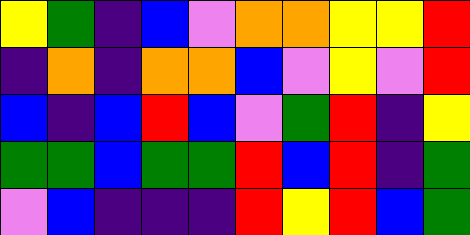[["yellow", "green", "indigo", "blue", "violet", "orange", "orange", "yellow", "yellow", "red"], ["indigo", "orange", "indigo", "orange", "orange", "blue", "violet", "yellow", "violet", "red"], ["blue", "indigo", "blue", "red", "blue", "violet", "green", "red", "indigo", "yellow"], ["green", "green", "blue", "green", "green", "red", "blue", "red", "indigo", "green"], ["violet", "blue", "indigo", "indigo", "indigo", "red", "yellow", "red", "blue", "green"]]